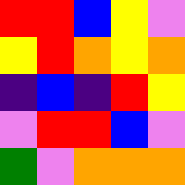[["red", "red", "blue", "yellow", "violet"], ["yellow", "red", "orange", "yellow", "orange"], ["indigo", "blue", "indigo", "red", "yellow"], ["violet", "red", "red", "blue", "violet"], ["green", "violet", "orange", "orange", "orange"]]